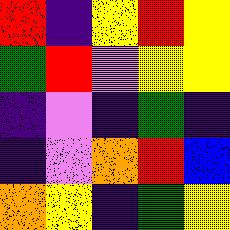[["red", "indigo", "yellow", "red", "yellow"], ["green", "red", "violet", "yellow", "yellow"], ["indigo", "violet", "indigo", "green", "indigo"], ["indigo", "violet", "orange", "red", "blue"], ["orange", "yellow", "indigo", "green", "yellow"]]